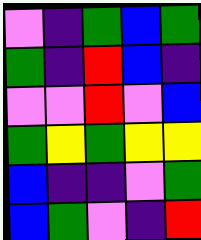[["violet", "indigo", "green", "blue", "green"], ["green", "indigo", "red", "blue", "indigo"], ["violet", "violet", "red", "violet", "blue"], ["green", "yellow", "green", "yellow", "yellow"], ["blue", "indigo", "indigo", "violet", "green"], ["blue", "green", "violet", "indigo", "red"]]